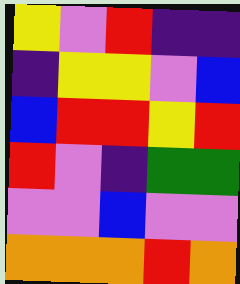[["yellow", "violet", "red", "indigo", "indigo"], ["indigo", "yellow", "yellow", "violet", "blue"], ["blue", "red", "red", "yellow", "red"], ["red", "violet", "indigo", "green", "green"], ["violet", "violet", "blue", "violet", "violet"], ["orange", "orange", "orange", "red", "orange"]]